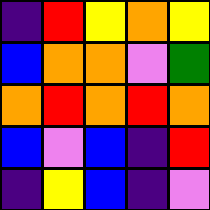[["indigo", "red", "yellow", "orange", "yellow"], ["blue", "orange", "orange", "violet", "green"], ["orange", "red", "orange", "red", "orange"], ["blue", "violet", "blue", "indigo", "red"], ["indigo", "yellow", "blue", "indigo", "violet"]]